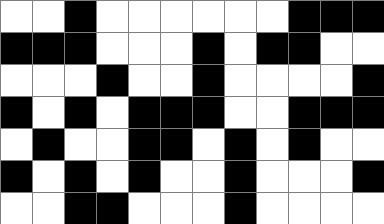[["white", "white", "black", "white", "white", "white", "white", "white", "white", "black", "black", "black"], ["black", "black", "black", "white", "white", "white", "black", "white", "black", "black", "white", "white"], ["white", "white", "white", "black", "white", "white", "black", "white", "white", "white", "white", "black"], ["black", "white", "black", "white", "black", "black", "black", "white", "white", "black", "black", "black"], ["white", "black", "white", "white", "black", "black", "white", "black", "white", "black", "white", "white"], ["black", "white", "black", "white", "black", "white", "white", "black", "white", "white", "white", "black"], ["white", "white", "black", "black", "white", "white", "white", "black", "white", "white", "white", "white"]]